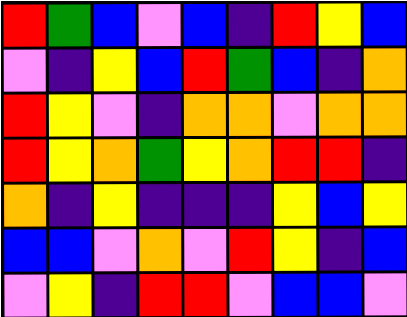[["red", "green", "blue", "violet", "blue", "indigo", "red", "yellow", "blue"], ["violet", "indigo", "yellow", "blue", "red", "green", "blue", "indigo", "orange"], ["red", "yellow", "violet", "indigo", "orange", "orange", "violet", "orange", "orange"], ["red", "yellow", "orange", "green", "yellow", "orange", "red", "red", "indigo"], ["orange", "indigo", "yellow", "indigo", "indigo", "indigo", "yellow", "blue", "yellow"], ["blue", "blue", "violet", "orange", "violet", "red", "yellow", "indigo", "blue"], ["violet", "yellow", "indigo", "red", "red", "violet", "blue", "blue", "violet"]]